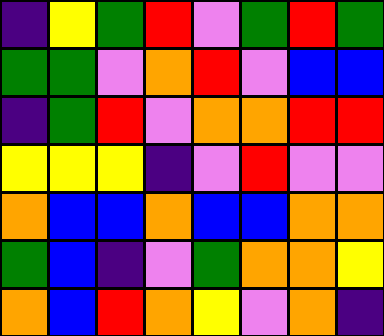[["indigo", "yellow", "green", "red", "violet", "green", "red", "green"], ["green", "green", "violet", "orange", "red", "violet", "blue", "blue"], ["indigo", "green", "red", "violet", "orange", "orange", "red", "red"], ["yellow", "yellow", "yellow", "indigo", "violet", "red", "violet", "violet"], ["orange", "blue", "blue", "orange", "blue", "blue", "orange", "orange"], ["green", "blue", "indigo", "violet", "green", "orange", "orange", "yellow"], ["orange", "blue", "red", "orange", "yellow", "violet", "orange", "indigo"]]